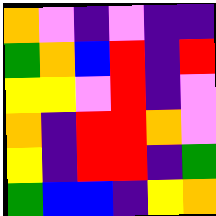[["orange", "violet", "indigo", "violet", "indigo", "indigo"], ["green", "orange", "blue", "red", "indigo", "red"], ["yellow", "yellow", "violet", "red", "indigo", "violet"], ["orange", "indigo", "red", "red", "orange", "violet"], ["yellow", "indigo", "red", "red", "indigo", "green"], ["green", "blue", "blue", "indigo", "yellow", "orange"]]